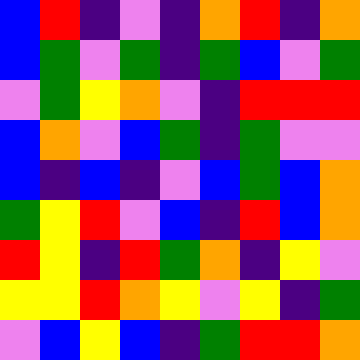[["blue", "red", "indigo", "violet", "indigo", "orange", "red", "indigo", "orange"], ["blue", "green", "violet", "green", "indigo", "green", "blue", "violet", "green"], ["violet", "green", "yellow", "orange", "violet", "indigo", "red", "red", "red"], ["blue", "orange", "violet", "blue", "green", "indigo", "green", "violet", "violet"], ["blue", "indigo", "blue", "indigo", "violet", "blue", "green", "blue", "orange"], ["green", "yellow", "red", "violet", "blue", "indigo", "red", "blue", "orange"], ["red", "yellow", "indigo", "red", "green", "orange", "indigo", "yellow", "violet"], ["yellow", "yellow", "red", "orange", "yellow", "violet", "yellow", "indigo", "green"], ["violet", "blue", "yellow", "blue", "indigo", "green", "red", "red", "orange"]]